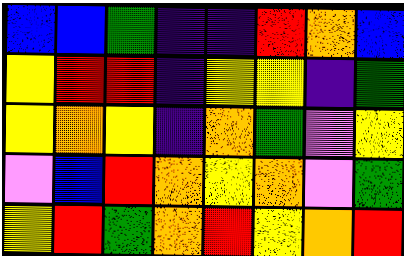[["blue", "blue", "green", "indigo", "indigo", "red", "orange", "blue"], ["yellow", "red", "red", "indigo", "yellow", "yellow", "indigo", "green"], ["yellow", "orange", "yellow", "indigo", "orange", "green", "violet", "yellow"], ["violet", "blue", "red", "orange", "yellow", "orange", "violet", "green"], ["yellow", "red", "green", "orange", "red", "yellow", "orange", "red"]]